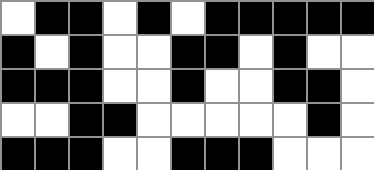[["white", "black", "black", "white", "black", "white", "black", "black", "black", "black", "black"], ["black", "white", "black", "white", "white", "black", "black", "white", "black", "white", "white"], ["black", "black", "black", "white", "white", "black", "white", "white", "black", "black", "white"], ["white", "white", "black", "black", "white", "white", "white", "white", "white", "black", "white"], ["black", "black", "black", "white", "white", "black", "black", "black", "white", "white", "white"]]